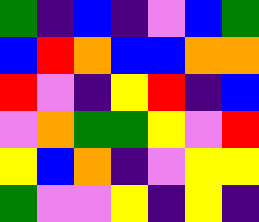[["green", "indigo", "blue", "indigo", "violet", "blue", "green"], ["blue", "red", "orange", "blue", "blue", "orange", "orange"], ["red", "violet", "indigo", "yellow", "red", "indigo", "blue"], ["violet", "orange", "green", "green", "yellow", "violet", "red"], ["yellow", "blue", "orange", "indigo", "violet", "yellow", "yellow"], ["green", "violet", "violet", "yellow", "indigo", "yellow", "indigo"]]